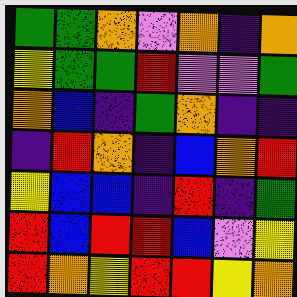[["green", "green", "orange", "violet", "orange", "indigo", "orange"], ["yellow", "green", "green", "red", "violet", "violet", "green"], ["orange", "blue", "indigo", "green", "orange", "indigo", "indigo"], ["indigo", "red", "orange", "indigo", "blue", "orange", "red"], ["yellow", "blue", "blue", "indigo", "red", "indigo", "green"], ["red", "blue", "red", "red", "blue", "violet", "yellow"], ["red", "orange", "yellow", "red", "red", "yellow", "orange"]]